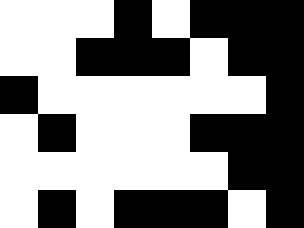[["white", "white", "white", "black", "white", "black", "black", "black"], ["white", "white", "black", "black", "black", "white", "black", "black"], ["black", "white", "white", "white", "white", "white", "white", "black"], ["white", "black", "white", "white", "white", "black", "black", "black"], ["white", "white", "white", "white", "white", "white", "black", "black"], ["white", "black", "white", "black", "black", "black", "white", "black"]]